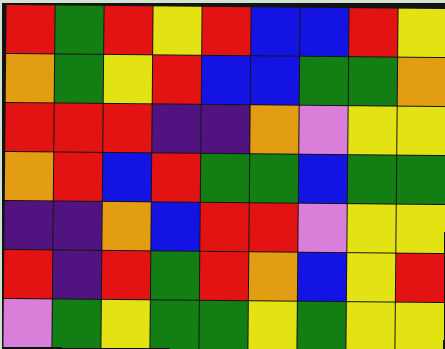[["red", "green", "red", "yellow", "red", "blue", "blue", "red", "yellow"], ["orange", "green", "yellow", "red", "blue", "blue", "green", "green", "orange"], ["red", "red", "red", "indigo", "indigo", "orange", "violet", "yellow", "yellow"], ["orange", "red", "blue", "red", "green", "green", "blue", "green", "green"], ["indigo", "indigo", "orange", "blue", "red", "red", "violet", "yellow", "yellow"], ["red", "indigo", "red", "green", "red", "orange", "blue", "yellow", "red"], ["violet", "green", "yellow", "green", "green", "yellow", "green", "yellow", "yellow"]]